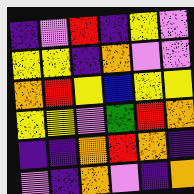[["indigo", "violet", "red", "indigo", "yellow", "violet"], ["yellow", "yellow", "indigo", "orange", "violet", "violet"], ["orange", "red", "yellow", "blue", "yellow", "yellow"], ["yellow", "yellow", "violet", "green", "red", "orange"], ["indigo", "indigo", "orange", "red", "orange", "indigo"], ["violet", "indigo", "orange", "violet", "indigo", "orange"]]